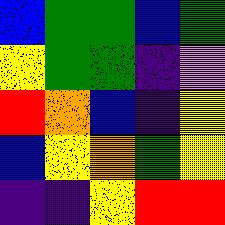[["blue", "green", "green", "blue", "green"], ["yellow", "green", "green", "indigo", "violet"], ["red", "orange", "blue", "indigo", "yellow"], ["blue", "yellow", "orange", "green", "yellow"], ["indigo", "indigo", "yellow", "red", "red"]]